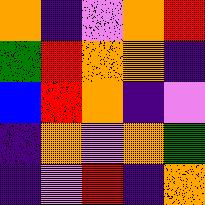[["orange", "indigo", "violet", "orange", "red"], ["green", "red", "orange", "orange", "indigo"], ["blue", "red", "orange", "indigo", "violet"], ["indigo", "orange", "violet", "orange", "green"], ["indigo", "violet", "red", "indigo", "orange"]]